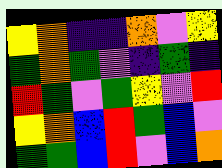[["yellow", "orange", "indigo", "indigo", "orange", "violet", "yellow"], ["green", "orange", "green", "violet", "indigo", "green", "indigo"], ["red", "green", "violet", "green", "yellow", "violet", "red"], ["yellow", "orange", "blue", "red", "green", "blue", "violet"], ["green", "green", "blue", "red", "violet", "blue", "orange"]]